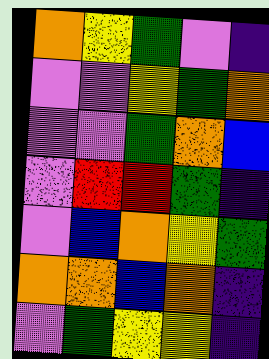[["orange", "yellow", "green", "violet", "indigo"], ["violet", "violet", "yellow", "green", "orange"], ["violet", "violet", "green", "orange", "blue"], ["violet", "red", "red", "green", "indigo"], ["violet", "blue", "orange", "yellow", "green"], ["orange", "orange", "blue", "orange", "indigo"], ["violet", "green", "yellow", "yellow", "indigo"]]